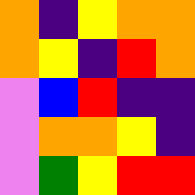[["orange", "indigo", "yellow", "orange", "orange"], ["orange", "yellow", "indigo", "red", "orange"], ["violet", "blue", "red", "indigo", "indigo"], ["violet", "orange", "orange", "yellow", "indigo"], ["violet", "green", "yellow", "red", "red"]]